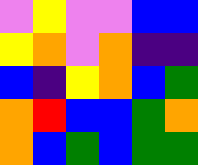[["violet", "yellow", "violet", "violet", "blue", "blue"], ["yellow", "orange", "violet", "orange", "indigo", "indigo"], ["blue", "indigo", "yellow", "orange", "blue", "green"], ["orange", "red", "blue", "blue", "green", "orange"], ["orange", "blue", "green", "blue", "green", "green"]]